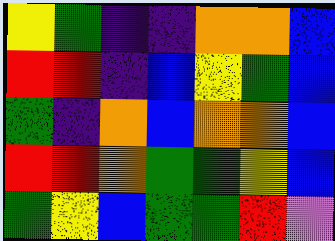[["yellow", "green", "indigo", "indigo", "orange", "orange", "blue"], ["red", "red", "indigo", "blue", "yellow", "green", "blue"], ["green", "indigo", "orange", "blue", "orange", "orange", "blue"], ["red", "red", "orange", "green", "green", "yellow", "blue"], ["green", "yellow", "blue", "green", "green", "red", "violet"]]